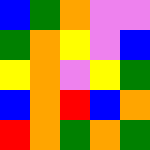[["blue", "green", "orange", "violet", "violet"], ["green", "orange", "yellow", "violet", "blue"], ["yellow", "orange", "violet", "yellow", "green"], ["blue", "orange", "red", "blue", "orange"], ["red", "orange", "green", "orange", "green"]]